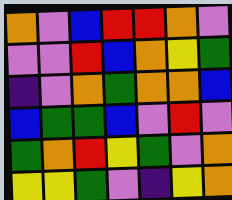[["orange", "violet", "blue", "red", "red", "orange", "violet"], ["violet", "violet", "red", "blue", "orange", "yellow", "green"], ["indigo", "violet", "orange", "green", "orange", "orange", "blue"], ["blue", "green", "green", "blue", "violet", "red", "violet"], ["green", "orange", "red", "yellow", "green", "violet", "orange"], ["yellow", "yellow", "green", "violet", "indigo", "yellow", "orange"]]